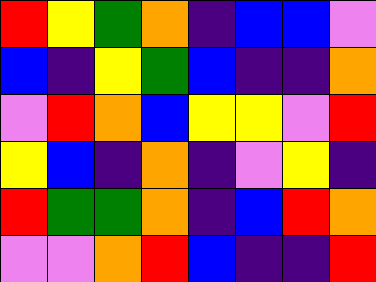[["red", "yellow", "green", "orange", "indigo", "blue", "blue", "violet"], ["blue", "indigo", "yellow", "green", "blue", "indigo", "indigo", "orange"], ["violet", "red", "orange", "blue", "yellow", "yellow", "violet", "red"], ["yellow", "blue", "indigo", "orange", "indigo", "violet", "yellow", "indigo"], ["red", "green", "green", "orange", "indigo", "blue", "red", "orange"], ["violet", "violet", "orange", "red", "blue", "indigo", "indigo", "red"]]